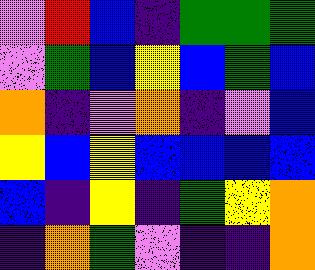[["violet", "red", "blue", "indigo", "green", "green", "green"], ["violet", "green", "blue", "yellow", "blue", "green", "blue"], ["orange", "indigo", "violet", "orange", "indigo", "violet", "blue"], ["yellow", "blue", "yellow", "blue", "blue", "blue", "blue"], ["blue", "indigo", "yellow", "indigo", "green", "yellow", "orange"], ["indigo", "orange", "green", "violet", "indigo", "indigo", "orange"]]